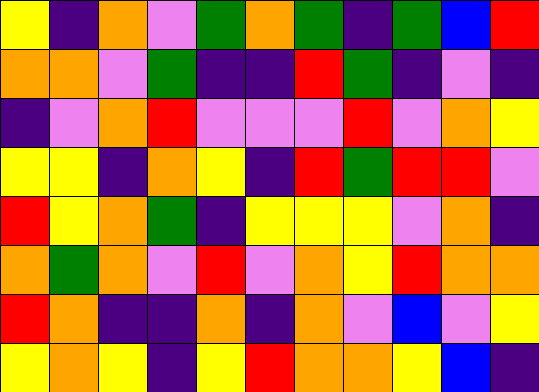[["yellow", "indigo", "orange", "violet", "green", "orange", "green", "indigo", "green", "blue", "red"], ["orange", "orange", "violet", "green", "indigo", "indigo", "red", "green", "indigo", "violet", "indigo"], ["indigo", "violet", "orange", "red", "violet", "violet", "violet", "red", "violet", "orange", "yellow"], ["yellow", "yellow", "indigo", "orange", "yellow", "indigo", "red", "green", "red", "red", "violet"], ["red", "yellow", "orange", "green", "indigo", "yellow", "yellow", "yellow", "violet", "orange", "indigo"], ["orange", "green", "orange", "violet", "red", "violet", "orange", "yellow", "red", "orange", "orange"], ["red", "orange", "indigo", "indigo", "orange", "indigo", "orange", "violet", "blue", "violet", "yellow"], ["yellow", "orange", "yellow", "indigo", "yellow", "red", "orange", "orange", "yellow", "blue", "indigo"]]